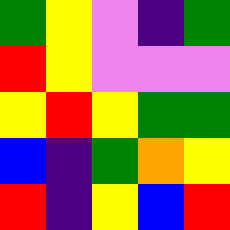[["green", "yellow", "violet", "indigo", "green"], ["red", "yellow", "violet", "violet", "violet"], ["yellow", "red", "yellow", "green", "green"], ["blue", "indigo", "green", "orange", "yellow"], ["red", "indigo", "yellow", "blue", "red"]]